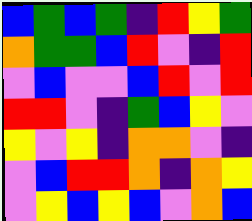[["blue", "green", "blue", "green", "indigo", "red", "yellow", "green"], ["orange", "green", "green", "blue", "red", "violet", "indigo", "red"], ["violet", "blue", "violet", "violet", "blue", "red", "violet", "red"], ["red", "red", "violet", "indigo", "green", "blue", "yellow", "violet"], ["yellow", "violet", "yellow", "indigo", "orange", "orange", "violet", "indigo"], ["violet", "blue", "red", "red", "orange", "indigo", "orange", "yellow"], ["violet", "yellow", "blue", "yellow", "blue", "violet", "orange", "blue"]]